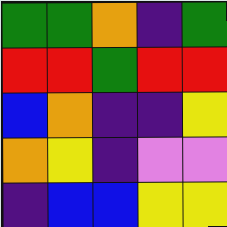[["green", "green", "orange", "indigo", "green"], ["red", "red", "green", "red", "red"], ["blue", "orange", "indigo", "indigo", "yellow"], ["orange", "yellow", "indigo", "violet", "violet"], ["indigo", "blue", "blue", "yellow", "yellow"]]